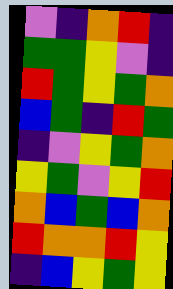[["violet", "indigo", "orange", "red", "indigo"], ["green", "green", "yellow", "violet", "indigo"], ["red", "green", "yellow", "green", "orange"], ["blue", "green", "indigo", "red", "green"], ["indigo", "violet", "yellow", "green", "orange"], ["yellow", "green", "violet", "yellow", "red"], ["orange", "blue", "green", "blue", "orange"], ["red", "orange", "orange", "red", "yellow"], ["indigo", "blue", "yellow", "green", "yellow"]]